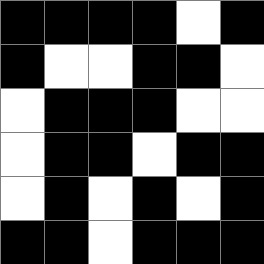[["black", "black", "black", "black", "white", "black"], ["black", "white", "white", "black", "black", "white"], ["white", "black", "black", "black", "white", "white"], ["white", "black", "black", "white", "black", "black"], ["white", "black", "white", "black", "white", "black"], ["black", "black", "white", "black", "black", "black"]]